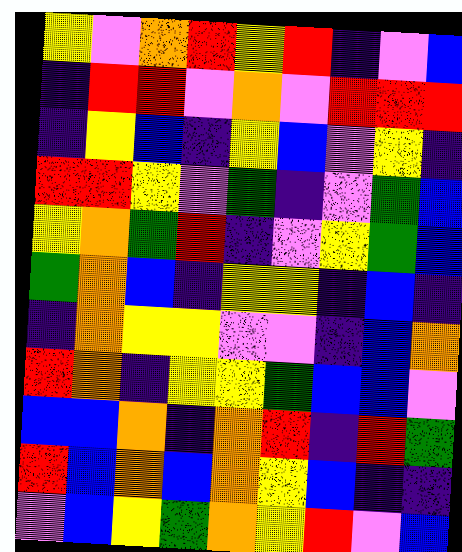[["yellow", "violet", "orange", "red", "yellow", "red", "indigo", "violet", "blue"], ["indigo", "red", "red", "violet", "orange", "violet", "red", "red", "red"], ["indigo", "yellow", "blue", "indigo", "yellow", "blue", "violet", "yellow", "indigo"], ["red", "red", "yellow", "violet", "green", "indigo", "violet", "green", "blue"], ["yellow", "orange", "green", "red", "indigo", "violet", "yellow", "green", "blue"], ["green", "orange", "blue", "indigo", "yellow", "yellow", "indigo", "blue", "indigo"], ["indigo", "orange", "yellow", "yellow", "violet", "violet", "indigo", "blue", "orange"], ["red", "orange", "indigo", "yellow", "yellow", "green", "blue", "blue", "violet"], ["blue", "blue", "orange", "indigo", "orange", "red", "indigo", "red", "green"], ["red", "blue", "orange", "blue", "orange", "yellow", "blue", "indigo", "indigo"], ["violet", "blue", "yellow", "green", "orange", "yellow", "red", "violet", "blue"]]